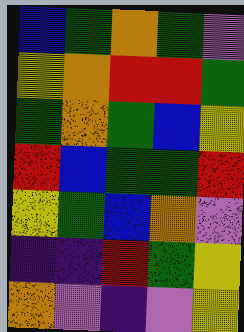[["blue", "green", "orange", "green", "violet"], ["yellow", "orange", "red", "red", "green"], ["green", "orange", "green", "blue", "yellow"], ["red", "blue", "green", "green", "red"], ["yellow", "green", "blue", "orange", "violet"], ["indigo", "indigo", "red", "green", "yellow"], ["orange", "violet", "indigo", "violet", "yellow"]]